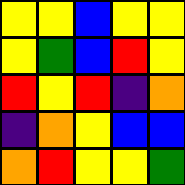[["yellow", "yellow", "blue", "yellow", "yellow"], ["yellow", "green", "blue", "red", "yellow"], ["red", "yellow", "red", "indigo", "orange"], ["indigo", "orange", "yellow", "blue", "blue"], ["orange", "red", "yellow", "yellow", "green"]]